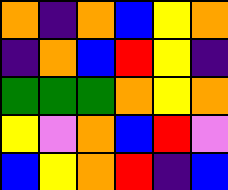[["orange", "indigo", "orange", "blue", "yellow", "orange"], ["indigo", "orange", "blue", "red", "yellow", "indigo"], ["green", "green", "green", "orange", "yellow", "orange"], ["yellow", "violet", "orange", "blue", "red", "violet"], ["blue", "yellow", "orange", "red", "indigo", "blue"]]